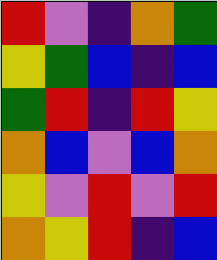[["red", "violet", "indigo", "orange", "green"], ["yellow", "green", "blue", "indigo", "blue"], ["green", "red", "indigo", "red", "yellow"], ["orange", "blue", "violet", "blue", "orange"], ["yellow", "violet", "red", "violet", "red"], ["orange", "yellow", "red", "indigo", "blue"]]